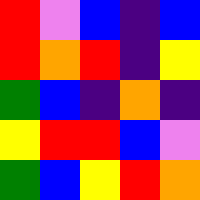[["red", "violet", "blue", "indigo", "blue"], ["red", "orange", "red", "indigo", "yellow"], ["green", "blue", "indigo", "orange", "indigo"], ["yellow", "red", "red", "blue", "violet"], ["green", "blue", "yellow", "red", "orange"]]